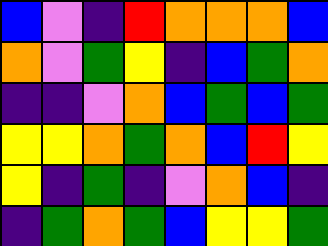[["blue", "violet", "indigo", "red", "orange", "orange", "orange", "blue"], ["orange", "violet", "green", "yellow", "indigo", "blue", "green", "orange"], ["indigo", "indigo", "violet", "orange", "blue", "green", "blue", "green"], ["yellow", "yellow", "orange", "green", "orange", "blue", "red", "yellow"], ["yellow", "indigo", "green", "indigo", "violet", "orange", "blue", "indigo"], ["indigo", "green", "orange", "green", "blue", "yellow", "yellow", "green"]]